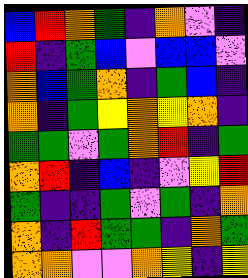[["blue", "red", "orange", "green", "indigo", "orange", "violet", "indigo"], ["red", "indigo", "green", "blue", "violet", "blue", "blue", "violet"], ["orange", "blue", "green", "orange", "indigo", "green", "blue", "indigo"], ["orange", "indigo", "green", "yellow", "orange", "yellow", "orange", "indigo"], ["green", "green", "violet", "green", "orange", "red", "indigo", "green"], ["orange", "red", "indigo", "blue", "indigo", "violet", "yellow", "red"], ["green", "indigo", "indigo", "green", "violet", "green", "indigo", "orange"], ["orange", "indigo", "red", "green", "green", "indigo", "orange", "green"], ["orange", "orange", "violet", "violet", "orange", "yellow", "indigo", "yellow"]]